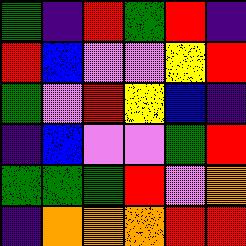[["green", "indigo", "red", "green", "red", "indigo"], ["red", "blue", "violet", "violet", "yellow", "red"], ["green", "violet", "red", "yellow", "blue", "indigo"], ["indigo", "blue", "violet", "violet", "green", "red"], ["green", "green", "green", "red", "violet", "orange"], ["indigo", "orange", "orange", "orange", "red", "red"]]